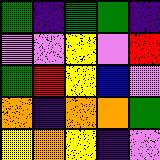[["green", "indigo", "green", "green", "indigo"], ["violet", "violet", "yellow", "violet", "red"], ["green", "red", "yellow", "blue", "violet"], ["orange", "indigo", "orange", "orange", "green"], ["yellow", "orange", "yellow", "indigo", "violet"]]